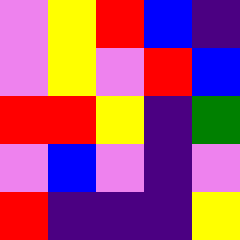[["violet", "yellow", "red", "blue", "indigo"], ["violet", "yellow", "violet", "red", "blue"], ["red", "red", "yellow", "indigo", "green"], ["violet", "blue", "violet", "indigo", "violet"], ["red", "indigo", "indigo", "indigo", "yellow"]]